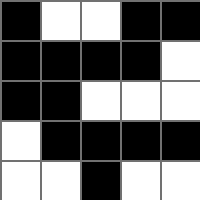[["black", "white", "white", "black", "black"], ["black", "black", "black", "black", "white"], ["black", "black", "white", "white", "white"], ["white", "black", "black", "black", "black"], ["white", "white", "black", "white", "white"]]